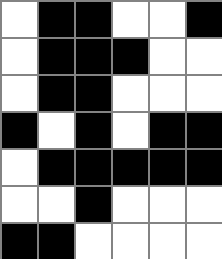[["white", "black", "black", "white", "white", "black"], ["white", "black", "black", "black", "white", "white"], ["white", "black", "black", "white", "white", "white"], ["black", "white", "black", "white", "black", "black"], ["white", "black", "black", "black", "black", "black"], ["white", "white", "black", "white", "white", "white"], ["black", "black", "white", "white", "white", "white"]]